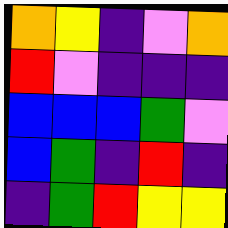[["orange", "yellow", "indigo", "violet", "orange"], ["red", "violet", "indigo", "indigo", "indigo"], ["blue", "blue", "blue", "green", "violet"], ["blue", "green", "indigo", "red", "indigo"], ["indigo", "green", "red", "yellow", "yellow"]]